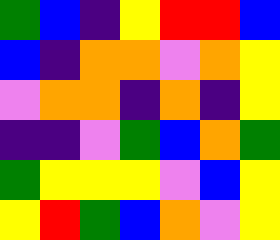[["green", "blue", "indigo", "yellow", "red", "red", "blue"], ["blue", "indigo", "orange", "orange", "violet", "orange", "yellow"], ["violet", "orange", "orange", "indigo", "orange", "indigo", "yellow"], ["indigo", "indigo", "violet", "green", "blue", "orange", "green"], ["green", "yellow", "yellow", "yellow", "violet", "blue", "yellow"], ["yellow", "red", "green", "blue", "orange", "violet", "yellow"]]